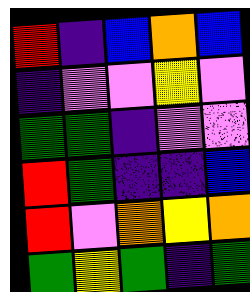[["red", "indigo", "blue", "orange", "blue"], ["indigo", "violet", "violet", "yellow", "violet"], ["green", "green", "indigo", "violet", "violet"], ["red", "green", "indigo", "indigo", "blue"], ["red", "violet", "orange", "yellow", "orange"], ["green", "yellow", "green", "indigo", "green"]]